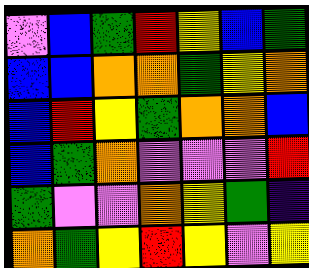[["violet", "blue", "green", "red", "yellow", "blue", "green"], ["blue", "blue", "orange", "orange", "green", "yellow", "orange"], ["blue", "red", "yellow", "green", "orange", "orange", "blue"], ["blue", "green", "orange", "violet", "violet", "violet", "red"], ["green", "violet", "violet", "orange", "yellow", "green", "indigo"], ["orange", "green", "yellow", "red", "yellow", "violet", "yellow"]]